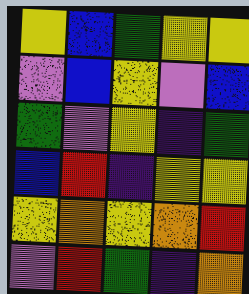[["yellow", "blue", "green", "yellow", "yellow"], ["violet", "blue", "yellow", "violet", "blue"], ["green", "violet", "yellow", "indigo", "green"], ["blue", "red", "indigo", "yellow", "yellow"], ["yellow", "orange", "yellow", "orange", "red"], ["violet", "red", "green", "indigo", "orange"]]